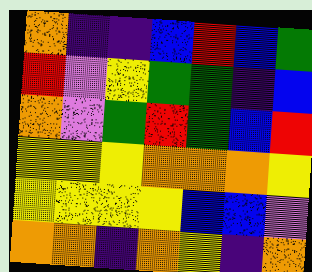[["orange", "indigo", "indigo", "blue", "red", "blue", "green"], ["red", "violet", "yellow", "green", "green", "indigo", "blue"], ["orange", "violet", "green", "red", "green", "blue", "red"], ["yellow", "yellow", "yellow", "orange", "orange", "orange", "yellow"], ["yellow", "yellow", "yellow", "yellow", "blue", "blue", "violet"], ["orange", "orange", "indigo", "orange", "yellow", "indigo", "orange"]]